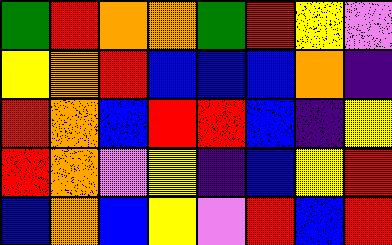[["green", "red", "orange", "orange", "green", "red", "yellow", "violet"], ["yellow", "orange", "red", "blue", "blue", "blue", "orange", "indigo"], ["red", "orange", "blue", "red", "red", "blue", "indigo", "yellow"], ["red", "orange", "violet", "yellow", "indigo", "blue", "yellow", "red"], ["blue", "orange", "blue", "yellow", "violet", "red", "blue", "red"]]